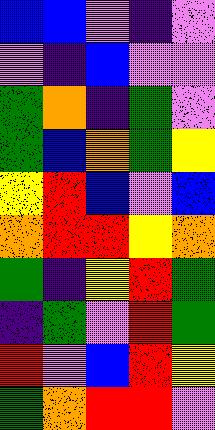[["blue", "blue", "violet", "indigo", "violet"], ["violet", "indigo", "blue", "violet", "violet"], ["green", "orange", "indigo", "green", "violet"], ["green", "blue", "orange", "green", "yellow"], ["yellow", "red", "blue", "violet", "blue"], ["orange", "red", "red", "yellow", "orange"], ["green", "indigo", "yellow", "red", "green"], ["indigo", "green", "violet", "red", "green"], ["red", "violet", "blue", "red", "yellow"], ["green", "orange", "red", "red", "violet"]]